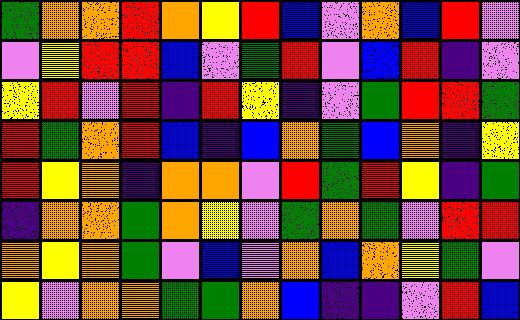[["green", "orange", "orange", "red", "orange", "yellow", "red", "blue", "violet", "orange", "blue", "red", "violet"], ["violet", "yellow", "red", "red", "blue", "violet", "green", "red", "violet", "blue", "red", "indigo", "violet"], ["yellow", "red", "violet", "red", "indigo", "red", "yellow", "indigo", "violet", "green", "red", "red", "green"], ["red", "green", "orange", "red", "blue", "indigo", "blue", "orange", "green", "blue", "orange", "indigo", "yellow"], ["red", "yellow", "orange", "indigo", "orange", "orange", "violet", "red", "green", "red", "yellow", "indigo", "green"], ["indigo", "orange", "orange", "green", "orange", "yellow", "violet", "green", "orange", "green", "violet", "red", "red"], ["orange", "yellow", "orange", "green", "violet", "blue", "violet", "orange", "blue", "orange", "yellow", "green", "violet"], ["yellow", "violet", "orange", "orange", "green", "green", "orange", "blue", "indigo", "indigo", "violet", "red", "blue"]]